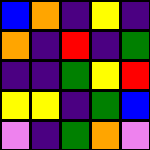[["blue", "orange", "indigo", "yellow", "indigo"], ["orange", "indigo", "red", "indigo", "green"], ["indigo", "indigo", "green", "yellow", "red"], ["yellow", "yellow", "indigo", "green", "blue"], ["violet", "indigo", "green", "orange", "violet"]]